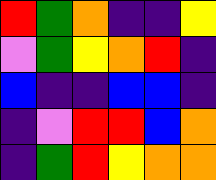[["red", "green", "orange", "indigo", "indigo", "yellow"], ["violet", "green", "yellow", "orange", "red", "indigo"], ["blue", "indigo", "indigo", "blue", "blue", "indigo"], ["indigo", "violet", "red", "red", "blue", "orange"], ["indigo", "green", "red", "yellow", "orange", "orange"]]